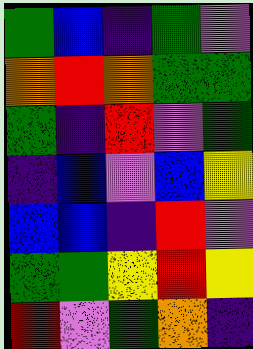[["green", "blue", "indigo", "green", "violet"], ["orange", "red", "orange", "green", "green"], ["green", "indigo", "red", "violet", "green"], ["indigo", "blue", "violet", "blue", "yellow"], ["blue", "blue", "indigo", "red", "violet"], ["green", "green", "yellow", "red", "yellow"], ["red", "violet", "green", "orange", "indigo"]]